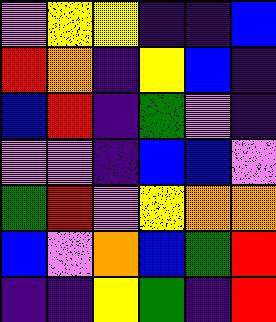[["violet", "yellow", "yellow", "indigo", "indigo", "blue"], ["red", "orange", "indigo", "yellow", "blue", "indigo"], ["blue", "red", "indigo", "green", "violet", "indigo"], ["violet", "violet", "indigo", "blue", "blue", "violet"], ["green", "red", "violet", "yellow", "orange", "orange"], ["blue", "violet", "orange", "blue", "green", "red"], ["indigo", "indigo", "yellow", "green", "indigo", "red"]]